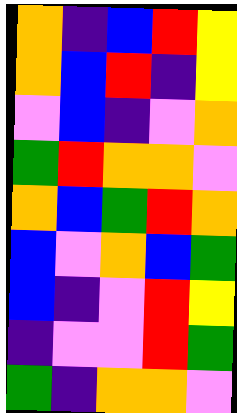[["orange", "indigo", "blue", "red", "yellow"], ["orange", "blue", "red", "indigo", "yellow"], ["violet", "blue", "indigo", "violet", "orange"], ["green", "red", "orange", "orange", "violet"], ["orange", "blue", "green", "red", "orange"], ["blue", "violet", "orange", "blue", "green"], ["blue", "indigo", "violet", "red", "yellow"], ["indigo", "violet", "violet", "red", "green"], ["green", "indigo", "orange", "orange", "violet"]]